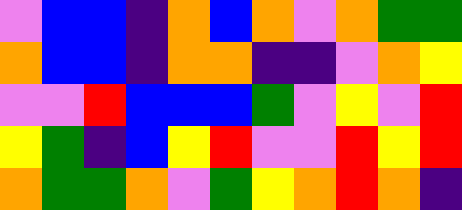[["violet", "blue", "blue", "indigo", "orange", "blue", "orange", "violet", "orange", "green", "green"], ["orange", "blue", "blue", "indigo", "orange", "orange", "indigo", "indigo", "violet", "orange", "yellow"], ["violet", "violet", "red", "blue", "blue", "blue", "green", "violet", "yellow", "violet", "red"], ["yellow", "green", "indigo", "blue", "yellow", "red", "violet", "violet", "red", "yellow", "red"], ["orange", "green", "green", "orange", "violet", "green", "yellow", "orange", "red", "orange", "indigo"]]